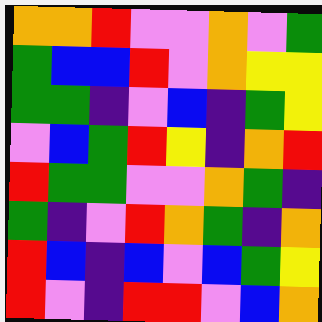[["orange", "orange", "red", "violet", "violet", "orange", "violet", "green"], ["green", "blue", "blue", "red", "violet", "orange", "yellow", "yellow"], ["green", "green", "indigo", "violet", "blue", "indigo", "green", "yellow"], ["violet", "blue", "green", "red", "yellow", "indigo", "orange", "red"], ["red", "green", "green", "violet", "violet", "orange", "green", "indigo"], ["green", "indigo", "violet", "red", "orange", "green", "indigo", "orange"], ["red", "blue", "indigo", "blue", "violet", "blue", "green", "yellow"], ["red", "violet", "indigo", "red", "red", "violet", "blue", "orange"]]